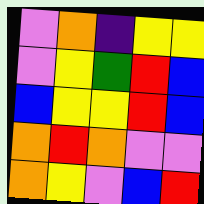[["violet", "orange", "indigo", "yellow", "yellow"], ["violet", "yellow", "green", "red", "blue"], ["blue", "yellow", "yellow", "red", "blue"], ["orange", "red", "orange", "violet", "violet"], ["orange", "yellow", "violet", "blue", "red"]]